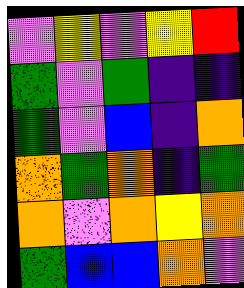[["violet", "yellow", "violet", "yellow", "red"], ["green", "violet", "green", "indigo", "indigo"], ["green", "violet", "blue", "indigo", "orange"], ["orange", "green", "orange", "indigo", "green"], ["orange", "violet", "orange", "yellow", "orange"], ["green", "blue", "blue", "orange", "violet"]]